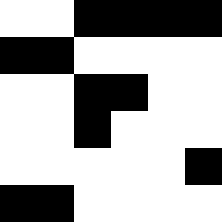[["white", "white", "black", "black", "black", "black"], ["black", "black", "white", "white", "white", "white"], ["white", "white", "black", "black", "white", "white"], ["white", "white", "black", "white", "white", "white"], ["white", "white", "white", "white", "white", "black"], ["black", "black", "white", "white", "white", "white"]]